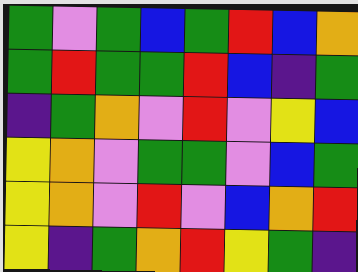[["green", "violet", "green", "blue", "green", "red", "blue", "orange"], ["green", "red", "green", "green", "red", "blue", "indigo", "green"], ["indigo", "green", "orange", "violet", "red", "violet", "yellow", "blue"], ["yellow", "orange", "violet", "green", "green", "violet", "blue", "green"], ["yellow", "orange", "violet", "red", "violet", "blue", "orange", "red"], ["yellow", "indigo", "green", "orange", "red", "yellow", "green", "indigo"]]